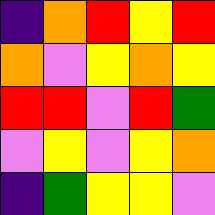[["indigo", "orange", "red", "yellow", "red"], ["orange", "violet", "yellow", "orange", "yellow"], ["red", "red", "violet", "red", "green"], ["violet", "yellow", "violet", "yellow", "orange"], ["indigo", "green", "yellow", "yellow", "violet"]]